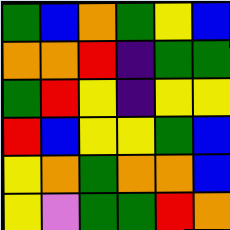[["green", "blue", "orange", "green", "yellow", "blue"], ["orange", "orange", "red", "indigo", "green", "green"], ["green", "red", "yellow", "indigo", "yellow", "yellow"], ["red", "blue", "yellow", "yellow", "green", "blue"], ["yellow", "orange", "green", "orange", "orange", "blue"], ["yellow", "violet", "green", "green", "red", "orange"]]